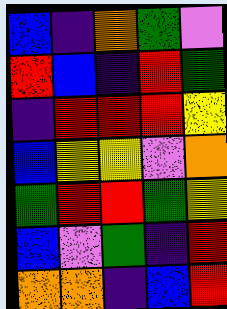[["blue", "indigo", "orange", "green", "violet"], ["red", "blue", "indigo", "red", "green"], ["indigo", "red", "red", "red", "yellow"], ["blue", "yellow", "yellow", "violet", "orange"], ["green", "red", "red", "green", "yellow"], ["blue", "violet", "green", "indigo", "red"], ["orange", "orange", "indigo", "blue", "red"]]